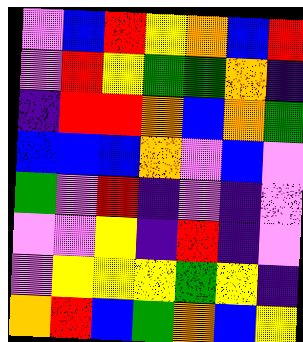[["violet", "blue", "red", "yellow", "orange", "blue", "red"], ["violet", "red", "yellow", "green", "green", "orange", "indigo"], ["indigo", "red", "red", "orange", "blue", "orange", "green"], ["blue", "blue", "blue", "orange", "violet", "blue", "violet"], ["green", "violet", "red", "indigo", "violet", "indigo", "violet"], ["violet", "violet", "yellow", "indigo", "red", "indigo", "violet"], ["violet", "yellow", "yellow", "yellow", "green", "yellow", "indigo"], ["orange", "red", "blue", "green", "orange", "blue", "yellow"]]